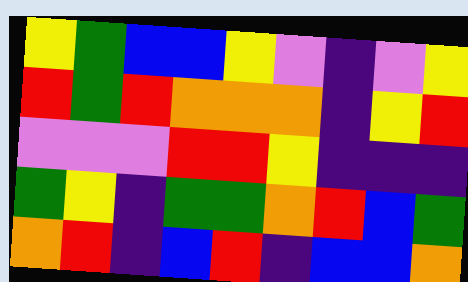[["yellow", "green", "blue", "blue", "yellow", "violet", "indigo", "violet", "yellow"], ["red", "green", "red", "orange", "orange", "orange", "indigo", "yellow", "red"], ["violet", "violet", "violet", "red", "red", "yellow", "indigo", "indigo", "indigo"], ["green", "yellow", "indigo", "green", "green", "orange", "red", "blue", "green"], ["orange", "red", "indigo", "blue", "red", "indigo", "blue", "blue", "orange"]]